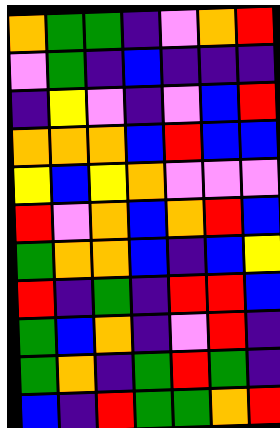[["orange", "green", "green", "indigo", "violet", "orange", "red"], ["violet", "green", "indigo", "blue", "indigo", "indigo", "indigo"], ["indigo", "yellow", "violet", "indigo", "violet", "blue", "red"], ["orange", "orange", "orange", "blue", "red", "blue", "blue"], ["yellow", "blue", "yellow", "orange", "violet", "violet", "violet"], ["red", "violet", "orange", "blue", "orange", "red", "blue"], ["green", "orange", "orange", "blue", "indigo", "blue", "yellow"], ["red", "indigo", "green", "indigo", "red", "red", "blue"], ["green", "blue", "orange", "indigo", "violet", "red", "indigo"], ["green", "orange", "indigo", "green", "red", "green", "indigo"], ["blue", "indigo", "red", "green", "green", "orange", "red"]]